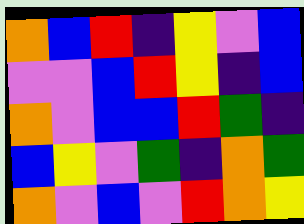[["orange", "blue", "red", "indigo", "yellow", "violet", "blue"], ["violet", "violet", "blue", "red", "yellow", "indigo", "blue"], ["orange", "violet", "blue", "blue", "red", "green", "indigo"], ["blue", "yellow", "violet", "green", "indigo", "orange", "green"], ["orange", "violet", "blue", "violet", "red", "orange", "yellow"]]